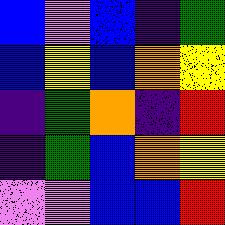[["blue", "violet", "blue", "indigo", "green"], ["blue", "yellow", "blue", "orange", "yellow"], ["indigo", "green", "orange", "indigo", "red"], ["indigo", "green", "blue", "orange", "yellow"], ["violet", "violet", "blue", "blue", "red"]]